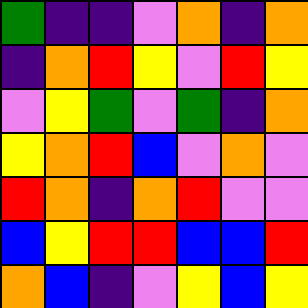[["green", "indigo", "indigo", "violet", "orange", "indigo", "orange"], ["indigo", "orange", "red", "yellow", "violet", "red", "yellow"], ["violet", "yellow", "green", "violet", "green", "indigo", "orange"], ["yellow", "orange", "red", "blue", "violet", "orange", "violet"], ["red", "orange", "indigo", "orange", "red", "violet", "violet"], ["blue", "yellow", "red", "red", "blue", "blue", "red"], ["orange", "blue", "indigo", "violet", "yellow", "blue", "yellow"]]